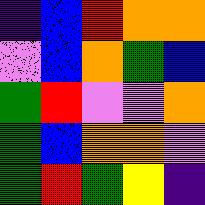[["indigo", "blue", "red", "orange", "orange"], ["violet", "blue", "orange", "green", "blue"], ["green", "red", "violet", "violet", "orange"], ["green", "blue", "orange", "orange", "violet"], ["green", "red", "green", "yellow", "indigo"]]